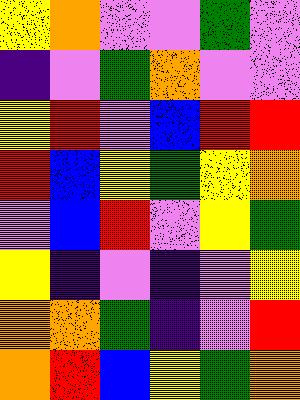[["yellow", "orange", "violet", "violet", "green", "violet"], ["indigo", "violet", "green", "orange", "violet", "violet"], ["yellow", "red", "violet", "blue", "red", "red"], ["red", "blue", "yellow", "green", "yellow", "orange"], ["violet", "blue", "red", "violet", "yellow", "green"], ["yellow", "indigo", "violet", "indigo", "violet", "yellow"], ["orange", "orange", "green", "indigo", "violet", "red"], ["orange", "red", "blue", "yellow", "green", "orange"]]